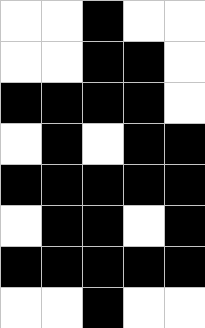[["white", "white", "black", "white", "white"], ["white", "white", "black", "black", "white"], ["black", "black", "black", "black", "white"], ["white", "black", "white", "black", "black"], ["black", "black", "black", "black", "black"], ["white", "black", "black", "white", "black"], ["black", "black", "black", "black", "black"], ["white", "white", "black", "white", "white"]]